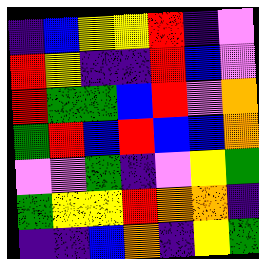[["indigo", "blue", "yellow", "yellow", "red", "indigo", "violet"], ["red", "yellow", "indigo", "indigo", "red", "blue", "violet"], ["red", "green", "green", "blue", "red", "violet", "orange"], ["green", "red", "blue", "red", "blue", "blue", "orange"], ["violet", "violet", "green", "indigo", "violet", "yellow", "green"], ["green", "yellow", "yellow", "red", "orange", "orange", "indigo"], ["indigo", "indigo", "blue", "orange", "indigo", "yellow", "green"]]